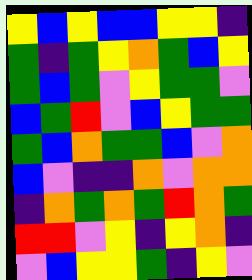[["yellow", "blue", "yellow", "blue", "blue", "yellow", "yellow", "indigo"], ["green", "indigo", "green", "yellow", "orange", "green", "blue", "yellow"], ["green", "blue", "green", "violet", "yellow", "green", "green", "violet"], ["blue", "green", "red", "violet", "blue", "yellow", "green", "green"], ["green", "blue", "orange", "green", "green", "blue", "violet", "orange"], ["blue", "violet", "indigo", "indigo", "orange", "violet", "orange", "orange"], ["indigo", "orange", "green", "orange", "green", "red", "orange", "green"], ["red", "red", "violet", "yellow", "indigo", "yellow", "orange", "indigo"], ["violet", "blue", "yellow", "yellow", "green", "indigo", "yellow", "violet"]]